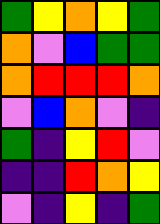[["green", "yellow", "orange", "yellow", "green"], ["orange", "violet", "blue", "green", "green"], ["orange", "red", "red", "red", "orange"], ["violet", "blue", "orange", "violet", "indigo"], ["green", "indigo", "yellow", "red", "violet"], ["indigo", "indigo", "red", "orange", "yellow"], ["violet", "indigo", "yellow", "indigo", "green"]]